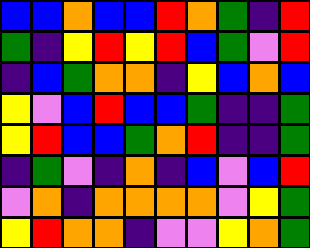[["blue", "blue", "orange", "blue", "blue", "red", "orange", "green", "indigo", "red"], ["green", "indigo", "yellow", "red", "yellow", "red", "blue", "green", "violet", "red"], ["indigo", "blue", "green", "orange", "orange", "indigo", "yellow", "blue", "orange", "blue"], ["yellow", "violet", "blue", "red", "blue", "blue", "green", "indigo", "indigo", "green"], ["yellow", "red", "blue", "blue", "green", "orange", "red", "indigo", "indigo", "green"], ["indigo", "green", "violet", "indigo", "orange", "indigo", "blue", "violet", "blue", "red"], ["violet", "orange", "indigo", "orange", "orange", "orange", "orange", "violet", "yellow", "green"], ["yellow", "red", "orange", "orange", "indigo", "violet", "violet", "yellow", "orange", "green"]]